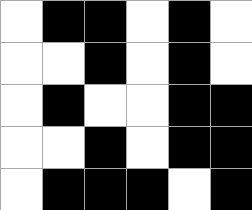[["white", "black", "black", "white", "black", "white"], ["white", "white", "black", "white", "black", "white"], ["white", "black", "white", "white", "black", "black"], ["white", "white", "black", "white", "black", "black"], ["white", "black", "black", "black", "white", "black"]]